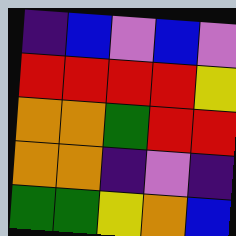[["indigo", "blue", "violet", "blue", "violet"], ["red", "red", "red", "red", "yellow"], ["orange", "orange", "green", "red", "red"], ["orange", "orange", "indigo", "violet", "indigo"], ["green", "green", "yellow", "orange", "blue"]]